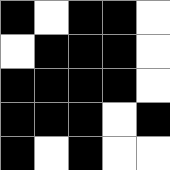[["black", "white", "black", "black", "white"], ["white", "black", "black", "black", "white"], ["black", "black", "black", "black", "white"], ["black", "black", "black", "white", "black"], ["black", "white", "black", "white", "white"]]